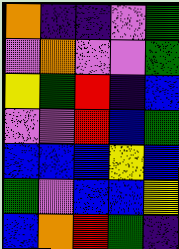[["orange", "indigo", "indigo", "violet", "green"], ["violet", "orange", "violet", "violet", "green"], ["yellow", "green", "red", "indigo", "blue"], ["violet", "violet", "red", "blue", "green"], ["blue", "blue", "blue", "yellow", "blue"], ["green", "violet", "blue", "blue", "yellow"], ["blue", "orange", "red", "green", "indigo"]]